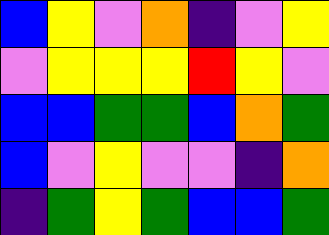[["blue", "yellow", "violet", "orange", "indigo", "violet", "yellow"], ["violet", "yellow", "yellow", "yellow", "red", "yellow", "violet"], ["blue", "blue", "green", "green", "blue", "orange", "green"], ["blue", "violet", "yellow", "violet", "violet", "indigo", "orange"], ["indigo", "green", "yellow", "green", "blue", "blue", "green"]]